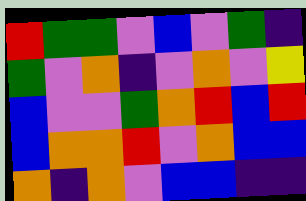[["red", "green", "green", "violet", "blue", "violet", "green", "indigo"], ["green", "violet", "orange", "indigo", "violet", "orange", "violet", "yellow"], ["blue", "violet", "violet", "green", "orange", "red", "blue", "red"], ["blue", "orange", "orange", "red", "violet", "orange", "blue", "blue"], ["orange", "indigo", "orange", "violet", "blue", "blue", "indigo", "indigo"]]